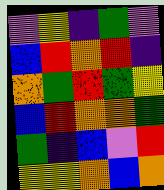[["violet", "yellow", "indigo", "green", "violet"], ["blue", "red", "orange", "red", "indigo"], ["orange", "green", "red", "green", "yellow"], ["blue", "red", "orange", "orange", "green"], ["green", "indigo", "blue", "violet", "red"], ["yellow", "yellow", "orange", "blue", "orange"]]